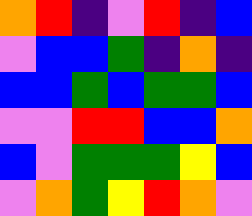[["orange", "red", "indigo", "violet", "red", "indigo", "blue"], ["violet", "blue", "blue", "green", "indigo", "orange", "indigo"], ["blue", "blue", "green", "blue", "green", "green", "blue"], ["violet", "violet", "red", "red", "blue", "blue", "orange"], ["blue", "violet", "green", "green", "green", "yellow", "blue"], ["violet", "orange", "green", "yellow", "red", "orange", "violet"]]